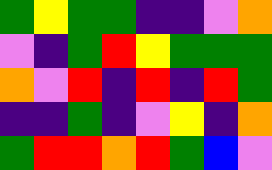[["green", "yellow", "green", "green", "indigo", "indigo", "violet", "orange"], ["violet", "indigo", "green", "red", "yellow", "green", "green", "green"], ["orange", "violet", "red", "indigo", "red", "indigo", "red", "green"], ["indigo", "indigo", "green", "indigo", "violet", "yellow", "indigo", "orange"], ["green", "red", "red", "orange", "red", "green", "blue", "violet"]]